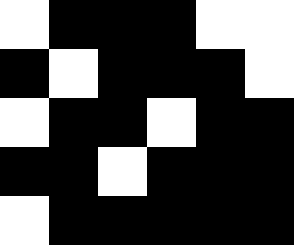[["white", "black", "black", "black", "white", "white"], ["black", "white", "black", "black", "black", "white"], ["white", "black", "black", "white", "black", "black"], ["black", "black", "white", "black", "black", "black"], ["white", "black", "black", "black", "black", "black"]]